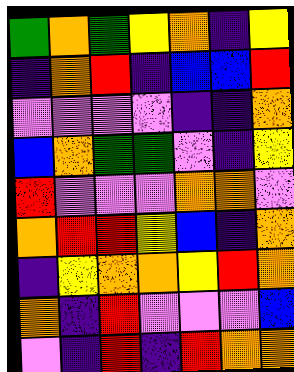[["green", "orange", "green", "yellow", "orange", "indigo", "yellow"], ["indigo", "orange", "red", "indigo", "blue", "blue", "red"], ["violet", "violet", "violet", "violet", "indigo", "indigo", "orange"], ["blue", "orange", "green", "green", "violet", "indigo", "yellow"], ["red", "violet", "violet", "violet", "orange", "orange", "violet"], ["orange", "red", "red", "yellow", "blue", "indigo", "orange"], ["indigo", "yellow", "orange", "orange", "yellow", "red", "orange"], ["orange", "indigo", "red", "violet", "violet", "violet", "blue"], ["violet", "indigo", "red", "indigo", "red", "orange", "orange"]]